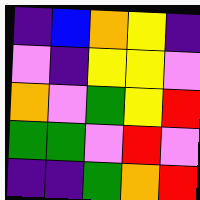[["indigo", "blue", "orange", "yellow", "indigo"], ["violet", "indigo", "yellow", "yellow", "violet"], ["orange", "violet", "green", "yellow", "red"], ["green", "green", "violet", "red", "violet"], ["indigo", "indigo", "green", "orange", "red"]]